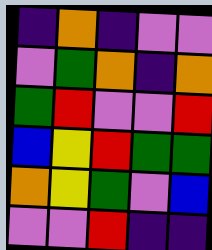[["indigo", "orange", "indigo", "violet", "violet"], ["violet", "green", "orange", "indigo", "orange"], ["green", "red", "violet", "violet", "red"], ["blue", "yellow", "red", "green", "green"], ["orange", "yellow", "green", "violet", "blue"], ["violet", "violet", "red", "indigo", "indigo"]]